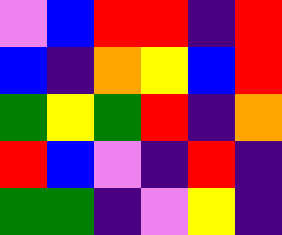[["violet", "blue", "red", "red", "indigo", "red"], ["blue", "indigo", "orange", "yellow", "blue", "red"], ["green", "yellow", "green", "red", "indigo", "orange"], ["red", "blue", "violet", "indigo", "red", "indigo"], ["green", "green", "indigo", "violet", "yellow", "indigo"]]